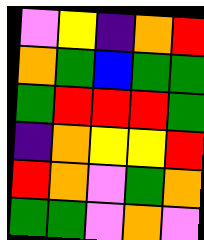[["violet", "yellow", "indigo", "orange", "red"], ["orange", "green", "blue", "green", "green"], ["green", "red", "red", "red", "green"], ["indigo", "orange", "yellow", "yellow", "red"], ["red", "orange", "violet", "green", "orange"], ["green", "green", "violet", "orange", "violet"]]